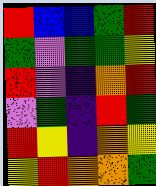[["red", "blue", "blue", "green", "red"], ["green", "violet", "green", "green", "yellow"], ["red", "violet", "indigo", "orange", "red"], ["violet", "green", "indigo", "red", "green"], ["red", "yellow", "indigo", "orange", "yellow"], ["yellow", "red", "orange", "orange", "green"]]